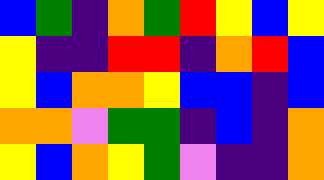[["blue", "green", "indigo", "orange", "green", "red", "yellow", "blue", "yellow"], ["yellow", "indigo", "indigo", "red", "red", "indigo", "orange", "red", "blue"], ["yellow", "blue", "orange", "orange", "yellow", "blue", "blue", "indigo", "blue"], ["orange", "orange", "violet", "green", "green", "indigo", "blue", "indigo", "orange"], ["yellow", "blue", "orange", "yellow", "green", "violet", "indigo", "indigo", "orange"]]